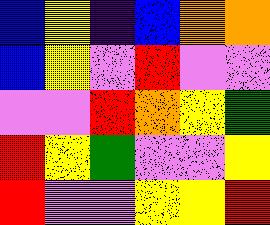[["blue", "yellow", "indigo", "blue", "orange", "orange"], ["blue", "yellow", "violet", "red", "violet", "violet"], ["violet", "violet", "red", "orange", "yellow", "green"], ["red", "yellow", "green", "violet", "violet", "yellow"], ["red", "violet", "violet", "yellow", "yellow", "red"]]